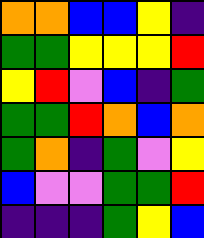[["orange", "orange", "blue", "blue", "yellow", "indigo"], ["green", "green", "yellow", "yellow", "yellow", "red"], ["yellow", "red", "violet", "blue", "indigo", "green"], ["green", "green", "red", "orange", "blue", "orange"], ["green", "orange", "indigo", "green", "violet", "yellow"], ["blue", "violet", "violet", "green", "green", "red"], ["indigo", "indigo", "indigo", "green", "yellow", "blue"]]